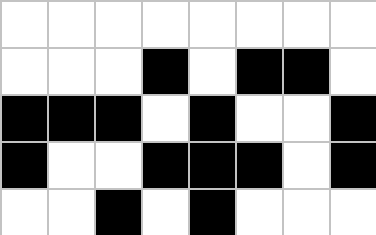[["white", "white", "white", "white", "white", "white", "white", "white"], ["white", "white", "white", "black", "white", "black", "black", "white"], ["black", "black", "black", "white", "black", "white", "white", "black"], ["black", "white", "white", "black", "black", "black", "white", "black"], ["white", "white", "black", "white", "black", "white", "white", "white"]]